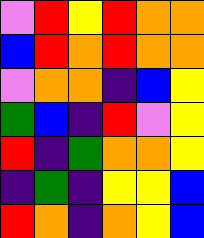[["violet", "red", "yellow", "red", "orange", "orange"], ["blue", "red", "orange", "red", "orange", "orange"], ["violet", "orange", "orange", "indigo", "blue", "yellow"], ["green", "blue", "indigo", "red", "violet", "yellow"], ["red", "indigo", "green", "orange", "orange", "yellow"], ["indigo", "green", "indigo", "yellow", "yellow", "blue"], ["red", "orange", "indigo", "orange", "yellow", "blue"]]